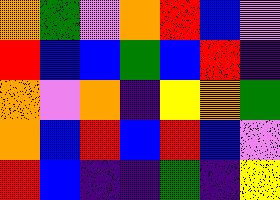[["orange", "green", "violet", "orange", "red", "blue", "violet"], ["red", "blue", "blue", "green", "blue", "red", "indigo"], ["orange", "violet", "orange", "indigo", "yellow", "orange", "green"], ["orange", "blue", "red", "blue", "red", "blue", "violet"], ["red", "blue", "indigo", "indigo", "green", "indigo", "yellow"]]